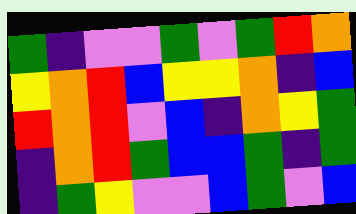[["green", "indigo", "violet", "violet", "green", "violet", "green", "red", "orange"], ["yellow", "orange", "red", "blue", "yellow", "yellow", "orange", "indigo", "blue"], ["red", "orange", "red", "violet", "blue", "indigo", "orange", "yellow", "green"], ["indigo", "orange", "red", "green", "blue", "blue", "green", "indigo", "green"], ["indigo", "green", "yellow", "violet", "violet", "blue", "green", "violet", "blue"]]